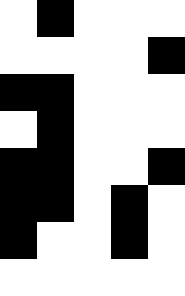[["white", "black", "white", "white", "white"], ["white", "white", "white", "white", "black"], ["black", "black", "white", "white", "white"], ["white", "black", "white", "white", "white"], ["black", "black", "white", "white", "black"], ["black", "black", "white", "black", "white"], ["black", "white", "white", "black", "white"], ["white", "white", "white", "white", "white"]]